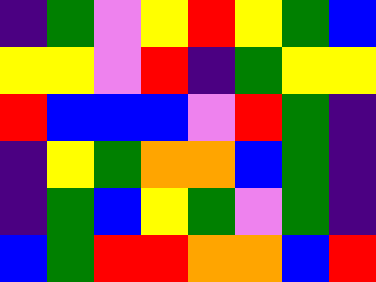[["indigo", "green", "violet", "yellow", "red", "yellow", "green", "blue"], ["yellow", "yellow", "violet", "red", "indigo", "green", "yellow", "yellow"], ["red", "blue", "blue", "blue", "violet", "red", "green", "indigo"], ["indigo", "yellow", "green", "orange", "orange", "blue", "green", "indigo"], ["indigo", "green", "blue", "yellow", "green", "violet", "green", "indigo"], ["blue", "green", "red", "red", "orange", "orange", "blue", "red"]]